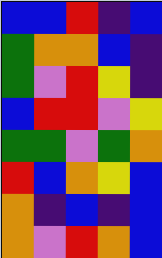[["blue", "blue", "red", "indigo", "blue"], ["green", "orange", "orange", "blue", "indigo"], ["green", "violet", "red", "yellow", "indigo"], ["blue", "red", "red", "violet", "yellow"], ["green", "green", "violet", "green", "orange"], ["red", "blue", "orange", "yellow", "blue"], ["orange", "indigo", "blue", "indigo", "blue"], ["orange", "violet", "red", "orange", "blue"]]